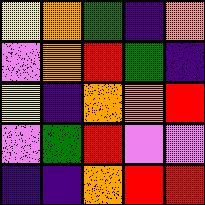[["yellow", "orange", "green", "indigo", "orange"], ["violet", "orange", "red", "green", "indigo"], ["yellow", "indigo", "orange", "orange", "red"], ["violet", "green", "red", "violet", "violet"], ["indigo", "indigo", "orange", "red", "red"]]